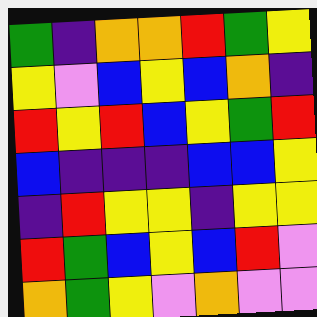[["green", "indigo", "orange", "orange", "red", "green", "yellow"], ["yellow", "violet", "blue", "yellow", "blue", "orange", "indigo"], ["red", "yellow", "red", "blue", "yellow", "green", "red"], ["blue", "indigo", "indigo", "indigo", "blue", "blue", "yellow"], ["indigo", "red", "yellow", "yellow", "indigo", "yellow", "yellow"], ["red", "green", "blue", "yellow", "blue", "red", "violet"], ["orange", "green", "yellow", "violet", "orange", "violet", "violet"]]